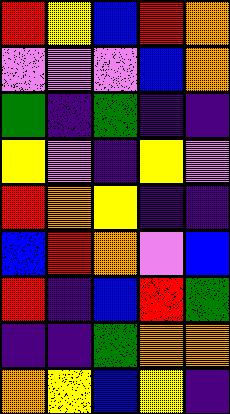[["red", "yellow", "blue", "red", "orange"], ["violet", "violet", "violet", "blue", "orange"], ["green", "indigo", "green", "indigo", "indigo"], ["yellow", "violet", "indigo", "yellow", "violet"], ["red", "orange", "yellow", "indigo", "indigo"], ["blue", "red", "orange", "violet", "blue"], ["red", "indigo", "blue", "red", "green"], ["indigo", "indigo", "green", "orange", "orange"], ["orange", "yellow", "blue", "yellow", "indigo"]]